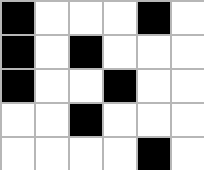[["black", "white", "white", "white", "black", "white"], ["black", "white", "black", "white", "white", "white"], ["black", "white", "white", "black", "white", "white"], ["white", "white", "black", "white", "white", "white"], ["white", "white", "white", "white", "black", "white"]]